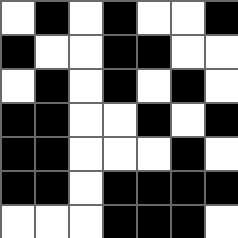[["white", "black", "white", "black", "white", "white", "black"], ["black", "white", "white", "black", "black", "white", "white"], ["white", "black", "white", "black", "white", "black", "white"], ["black", "black", "white", "white", "black", "white", "black"], ["black", "black", "white", "white", "white", "black", "white"], ["black", "black", "white", "black", "black", "black", "black"], ["white", "white", "white", "black", "black", "black", "white"]]